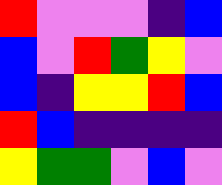[["red", "violet", "violet", "violet", "indigo", "blue"], ["blue", "violet", "red", "green", "yellow", "violet"], ["blue", "indigo", "yellow", "yellow", "red", "blue"], ["red", "blue", "indigo", "indigo", "indigo", "indigo"], ["yellow", "green", "green", "violet", "blue", "violet"]]